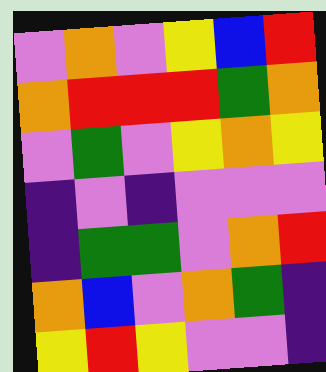[["violet", "orange", "violet", "yellow", "blue", "red"], ["orange", "red", "red", "red", "green", "orange"], ["violet", "green", "violet", "yellow", "orange", "yellow"], ["indigo", "violet", "indigo", "violet", "violet", "violet"], ["indigo", "green", "green", "violet", "orange", "red"], ["orange", "blue", "violet", "orange", "green", "indigo"], ["yellow", "red", "yellow", "violet", "violet", "indigo"]]